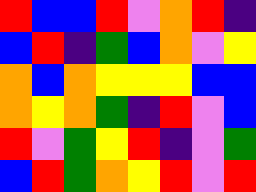[["red", "blue", "blue", "red", "violet", "orange", "red", "indigo"], ["blue", "red", "indigo", "green", "blue", "orange", "violet", "yellow"], ["orange", "blue", "orange", "yellow", "yellow", "yellow", "blue", "blue"], ["orange", "yellow", "orange", "green", "indigo", "red", "violet", "blue"], ["red", "violet", "green", "yellow", "red", "indigo", "violet", "green"], ["blue", "red", "green", "orange", "yellow", "red", "violet", "red"]]